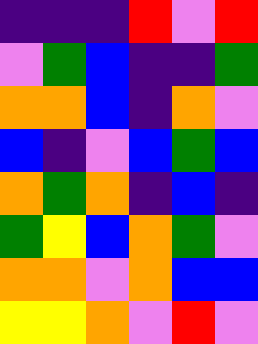[["indigo", "indigo", "indigo", "red", "violet", "red"], ["violet", "green", "blue", "indigo", "indigo", "green"], ["orange", "orange", "blue", "indigo", "orange", "violet"], ["blue", "indigo", "violet", "blue", "green", "blue"], ["orange", "green", "orange", "indigo", "blue", "indigo"], ["green", "yellow", "blue", "orange", "green", "violet"], ["orange", "orange", "violet", "orange", "blue", "blue"], ["yellow", "yellow", "orange", "violet", "red", "violet"]]